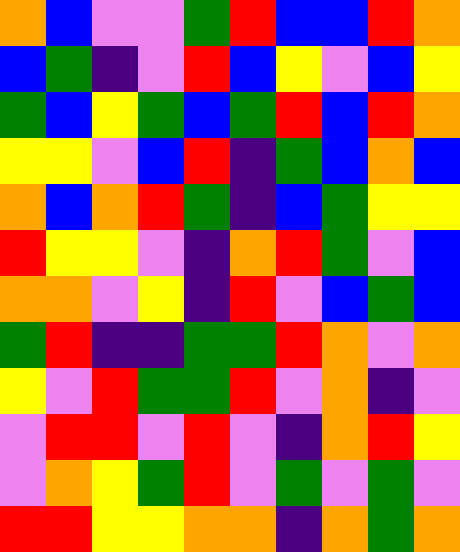[["orange", "blue", "violet", "violet", "green", "red", "blue", "blue", "red", "orange"], ["blue", "green", "indigo", "violet", "red", "blue", "yellow", "violet", "blue", "yellow"], ["green", "blue", "yellow", "green", "blue", "green", "red", "blue", "red", "orange"], ["yellow", "yellow", "violet", "blue", "red", "indigo", "green", "blue", "orange", "blue"], ["orange", "blue", "orange", "red", "green", "indigo", "blue", "green", "yellow", "yellow"], ["red", "yellow", "yellow", "violet", "indigo", "orange", "red", "green", "violet", "blue"], ["orange", "orange", "violet", "yellow", "indigo", "red", "violet", "blue", "green", "blue"], ["green", "red", "indigo", "indigo", "green", "green", "red", "orange", "violet", "orange"], ["yellow", "violet", "red", "green", "green", "red", "violet", "orange", "indigo", "violet"], ["violet", "red", "red", "violet", "red", "violet", "indigo", "orange", "red", "yellow"], ["violet", "orange", "yellow", "green", "red", "violet", "green", "violet", "green", "violet"], ["red", "red", "yellow", "yellow", "orange", "orange", "indigo", "orange", "green", "orange"]]